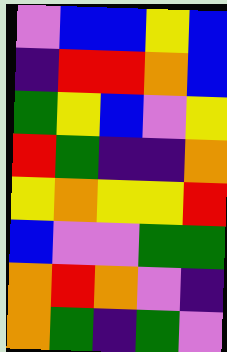[["violet", "blue", "blue", "yellow", "blue"], ["indigo", "red", "red", "orange", "blue"], ["green", "yellow", "blue", "violet", "yellow"], ["red", "green", "indigo", "indigo", "orange"], ["yellow", "orange", "yellow", "yellow", "red"], ["blue", "violet", "violet", "green", "green"], ["orange", "red", "orange", "violet", "indigo"], ["orange", "green", "indigo", "green", "violet"]]